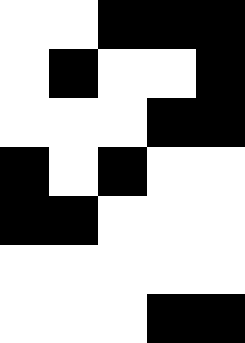[["white", "white", "black", "black", "black"], ["white", "black", "white", "white", "black"], ["white", "white", "white", "black", "black"], ["black", "white", "black", "white", "white"], ["black", "black", "white", "white", "white"], ["white", "white", "white", "white", "white"], ["white", "white", "white", "black", "black"]]